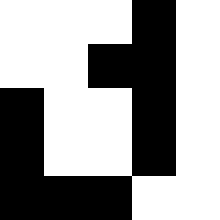[["white", "white", "white", "black", "white"], ["white", "white", "black", "black", "white"], ["black", "white", "white", "black", "white"], ["black", "white", "white", "black", "white"], ["black", "black", "black", "white", "white"]]